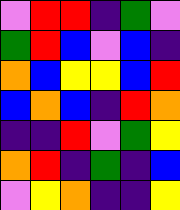[["violet", "red", "red", "indigo", "green", "violet"], ["green", "red", "blue", "violet", "blue", "indigo"], ["orange", "blue", "yellow", "yellow", "blue", "red"], ["blue", "orange", "blue", "indigo", "red", "orange"], ["indigo", "indigo", "red", "violet", "green", "yellow"], ["orange", "red", "indigo", "green", "indigo", "blue"], ["violet", "yellow", "orange", "indigo", "indigo", "yellow"]]